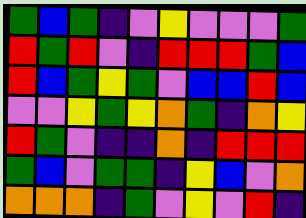[["green", "blue", "green", "indigo", "violet", "yellow", "violet", "violet", "violet", "green"], ["red", "green", "red", "violet", "indigo", "red", "red", "red", "green", "blue"], ["red", "blue", "green", "yellow", "green", "violet", "blue", "blue", "red", "blue"], ["violet", "violet", "yellow", "green", "yellow", "orange", "green", "indigo", "orange", "yellow"], ["red", "green", "violet", "indigo", "indigo", "orange", "indigo", "red", "red", "red"], ["green", "blue", "violet", "green", "green", "indigo", "yellow", "blue", "violet", "orange"], ["orange", "orange", "orange", "indigo", "green", "violet", "yellow", "violet", "red", "indigo"]]